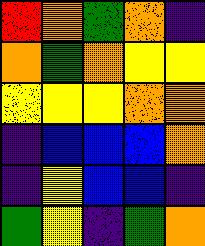[["red", "orange", "green", "orange", "indigo"], ["orange", "green", "orange", "yellow", "yellow"], ["yellow", "yellow", "yellow", "orange", "orange"], ["indigo", "blue", "blue", "blue", "orange"], ["indigo", "yellow", "blue", "blue", "indigo"], ["green", "yellow", "indigo", "green", "orange"]]